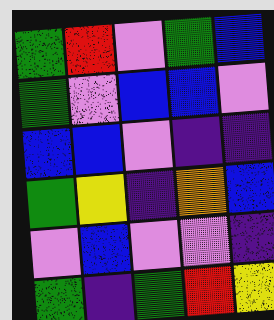[["green", "red", "violet", "green", "blue"], ["green", "violet", "blue", "blue", "violet"], ["blue", "blue", "violet", "indigo", "indigo"], ["green", "yellow", "indigo", "orange", "blue"], ["violet", "blue", "violet", "violet", "indigo"], ["green", "indigo", "green", "red", "yellow"]]